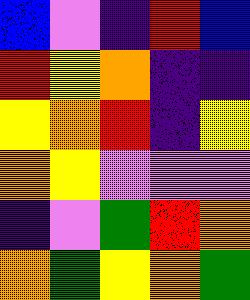[["blue", "violet", "indigo", "red", "blue"], ["red", "yellow", "orange", "indigo", "indigo"], ["yellow", "orange", "red", "indigo", "yellow"], ["orange", "yellow", "violet", "violet", "violet"], ["indigo", "violet", "green", "red", "orange"], ["orange", "green", "yellow", "orange", "green"]]